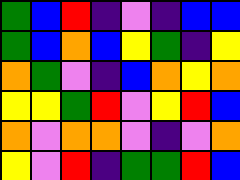[["green", "blue", "red", "indigo", "violet", "indigo", "blue", "blue"], ["green", "blue", "orange", "blue", "yellow", "green", "indigo", "yellow"], ["orange", "green", "violet", "indigo", "blue", "orange", "yellow", "orange"], ["yellow", "yellow", "green", "red", "violet", "yellow", "red", "blue"], ["orange", "violet", "orange", "orange", "violet", "indigo", "violet", "orange"], ["yellow", "violet", "red", "indigo", "green", "green", "red", "blue"]]